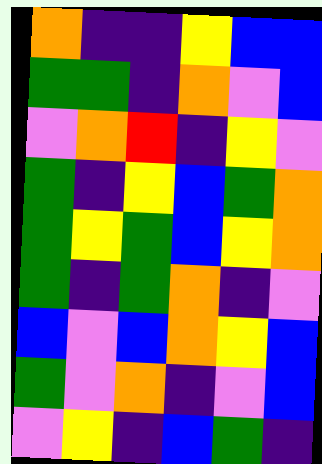[["orange", "indigo", "indigo", "yellow", "blue", "blue"], ["green", "green", "indigo", "orange", "violet", "blue"], ["violet", "orange", "red", "indigo", "yellow", "violet"], ["green", "indigo", "yellow", "blue", "green", "orange"], ["green", "yellow", "green", "blue", "yellow", "orange"], ["green", "indigo", "green", "orange", "indigo", "violet"], ["blue", "violet", "blue", "orange", "yellow", "blue"], ["green", "violet", "orange", "indigo", "violet", "blue"], ["violet", "yellow", "indigo", "blue", "green", "indigo"]]